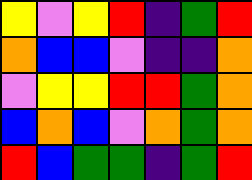[["yellow", "violet", "yellow", "red", "indigo", "green", "red"], ["orange", "blue", "blue", "violet", "indigo", "indigo", "orange"], ["violet", "yellow", "yellow", "red", "red", "green", "orange"], ["blue", "orange", "blue", "violet", "orange", "green", "orange"], ["red", "blue", "green", "green", "indigo", "green", "red"]]